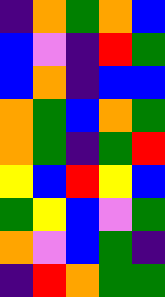[["indigo", "orange", "green", "orange", "blue"], ["blue", "violet", "indigo", "red", "green"], ["blue", "orange", "indigo", "blue", "blue"], ["orange", "green", "blue", "orange", "green"], ["orange", "green", "indigo", "green", "red"], ["yellow", "blue", "red", "yellow", "blue"], ["green", "yellow", "blue", "violet", "green"], ["orange", "violet", "blue", "green", "indigo"], ["indigo", "red", "orange", "green", "green"]]